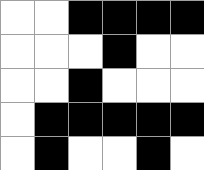[["white", "white", "black", "black", "black", "black"], ["white", "white", "white", "black", "white", "white"], ["white", "white", "black", "white", "white", "white"], ["white", "black", "black", "black", "black", "black"], ["white", "black", "white", "white", "black", "white"]]